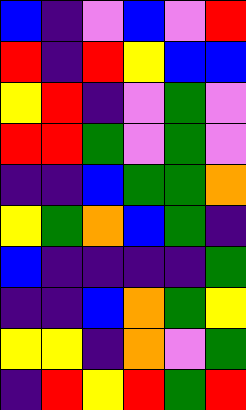[["blue", "indigo", "violet", "blue", "violet", "red"], ["red", "indigo", "red", "yellow", "blue", "blue"], ["yellow", "red", "indigo", "violet", "green", "violet"], ["red", "red", "green", "violet", "green", "violet"], ["indigo", "indigo", "blue", "green", "green", "orange"], ["yellow", "green", "orange", "blue", "green", "indigo"], ["blue", "indigo", "indigo", "indigo", "indigo", "green"], ["indigo", "indigo", "blue", "orange", "green", "yellow"], ["yellow", "yellow", "indigo", "orange", "violet", "green"], ["indigo", "red", "yellow", "red", "green", "red"]]